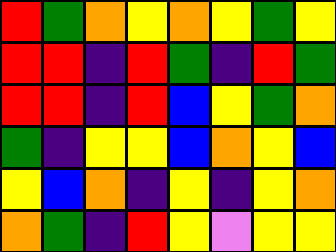[["red", "green", "orange", "yellow", "orange", "yellow", "green", "yellow"], ["red", "red", "indigo", "red", "green", "indigo", "red", "green"], ["red", "red", "indigo", "red", "blue", "yellow", "green", "orange"], ["green", "indigo", "yellow", "yellow", "blue", "orange", "yellow", "blue"], ["yellow", "blue", "orange", "indigo", "yellow", "indigo", "yellow", "orange"], ["orange", "green", "indigo", "red", "yellow", "violet", "yellow", "yellow"]]